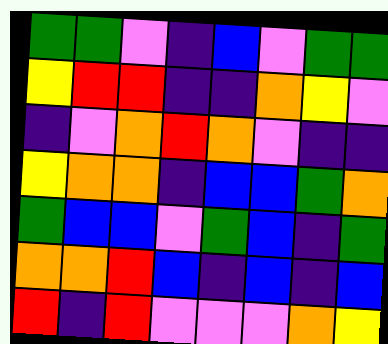[["green", "green", "violet", "indigo", "blue", "violet", "green", "green"], ["yellow", "red", "red", "indigo", "indigo", "orange", "yellow", "violet"], ["indigo", "violet", "orange", "red", "orange", "violet", "indigo", "indigo"], ["yellow", "orange", "orange", "indigo", "blue", "blue", "green", "orange"], ["green", "blue", "blue", "violet", "green", "blue", "indigo", "green"], ["orange", "orange", "red", "blue", "indigo", "blue", "indigo", "blue"], ["red", "indigo", "red", "violet", "violet", "violet", "orange", "yellow"]]